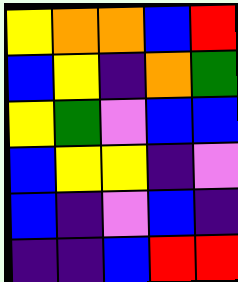[["yellow", "orange", "orange", "blue", "red"], ["blue", "yellow", "indigo", "orange", "green"], ["yellow", "green", "violet", "blue", "blue"], ["blue", "yellow", "yellow", "indigo", "violet"], ["blue", "indigo", "violet", "blue", "indigo"], ["indigo", "indigo", "blue", "red", "red"]]